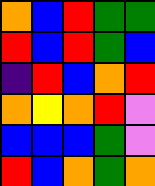[["orange", "blue", "red", "green", "green"], ["red", "blue", "red", "green", "blue"], ["indigo", "red", "blue", "orange", "red"], ["orange", "yellow", "orange", "red", "violet"], ["blue", "blue", "blue", "green", "violet"], ["red", "blue", "orange", "green", "orange"]]